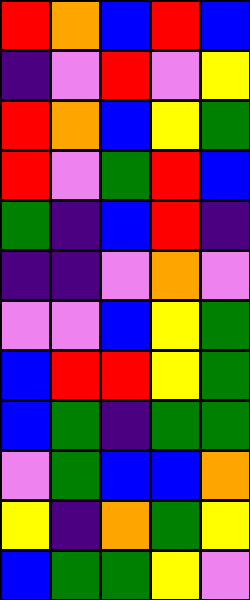[["red", "orange", "blue", "red", "blue"], ["indigo", "violet", "red", "violet", "yellow"], ["red", "orange", "blue", "yellow", "green"], ["red", "violet", "green", "red", "blue"], ["green", "indigo", "blue", "red", "indigo"], ["indigo", "indigo", "violet", "orange", "violet"], ["violet", "violet", "blue", "yellow", "green"], ["blue", "red", "red", "yellow", "green"], ["blue", "green", "indigo", "green", "green"], ["violet", "green", "blue", "blue", "orange"], ["yellow", "indigo", "orange", "green", "yellow"], ["blue", "green", "green", "yellow", "violet"]]